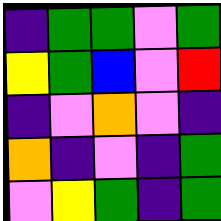[["indigo", "green", "green", "violet", "green"], ["yellow", "green", "blue", "violet", "red"], ["indigo", "violet", "orange", "violet", "indigo"], ["orange", "indigo", "violet", "indigo", "green"], ["violet", "yellow", "green", "indigo", "green"]]